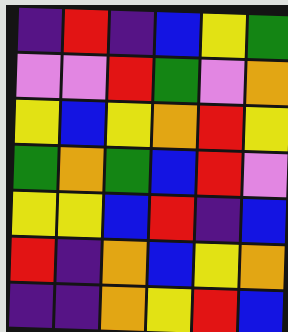[["indigo", "red", "indigo", "blue", "yellow", "green"], ["violet", "violet", "red", "green", "violet", "orange"], ["yellow", "blue", "yellow", "orange", "red", "yellow"], ["green", "orange", "green", "blue", "red", "violet"], ["yellow", "yellow", "blue", "red", "indigo", "blue"], ["red", "indigo", "orange", "blue", "yellow", "orange"], ["indigo", "indigo", "orange", "yellow", "red", "blue"]]